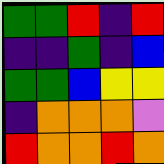[["green", "green", "red", "indigo", "red"], ["indigo", "indigo", "green", "indigo", "blue"], ["green", "green", "blue", "yellow", "yellow"], ["indigo", "orange", "orange", "orange", "violet"], ["red", "orange", "orange", "red", "orange"]]